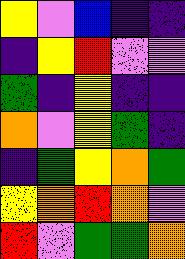[["yellow", "violet", "blue", "indigo", "indigo"], ["indigo", "yellow", "red", "violet", "violet"], ["green", "indigo", "yellow", "indigo", "indigo"], ["orange", "violet", "yellow", "green", "indigo"], ["indigo", "green", "yellow", "orange", "green"], ["yellow", "orange", "red", "orange", "violet"], ["red", "violet", "green", "green", "orange"]]